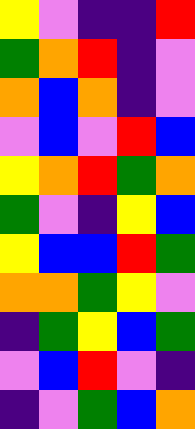[["yellow", "violet", "indigo", "indigo", "red"], ["green", "orange", "red", "indigo", "violet"], ["orange", "blue", "orange", "indigo", "violet"], ["violet", "blue", "violet", "red", "blue"], ["yellow", "orange", "red", "green", "orange"], ["green", "violet", "indigo", "yellow", "blue"], ["yellow", "blue", "blue", "red", "green"], ["orange", "orange", "green", "yellow", "violet"], ["indigo", "green", "yellow", "blue", "green"], ["violet", "blue", "red", "violet", "indigo"], ["indigo", "violet", "green", "blue", "orange"]]